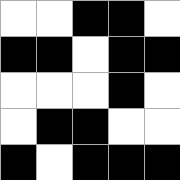[["white", "white", "black", "black", "white"], ["black", "black", "white", "black", "black"], ["white", "white", "white", "black", "white"], ["white", "black", "black", "white", "white"], ["black", "white", "black", "black", "black"]]